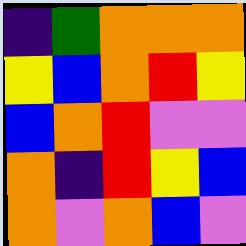[["indigo", "green", "orange", "orange", "orange"], ["yellow", "blue", "orange", "red", "yellow"], ["blue", "orange", "red", "violet", "violet"], ["orange", "indigo", "red", "yellow", "blue"], ["orange", "violet", "orange", "blue", "violet"]]